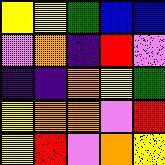[["yellow", "yellow", "green", "blue", "blue"], ["violet", "orange", "indigo", "red", "violet"], ["indigo", "indigo", "orange", "yellow", "green"], ["yellow", "orange", "orange", "violet", "red"], ["yellow", "red", "violet", "orange", "yellow"]]